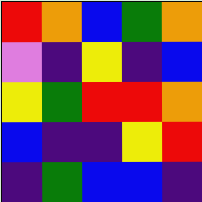[["red", "orange", "blue", "green", "orange"], ["violet", "indigo", "yellow", "indigo", "blue"], ["yellow", "green", "red", "red", "orange"], ["blue", "indigo", "indigo", "yellow", "red"], ["indigo", "green", "blue", "blue", "indigo"]]